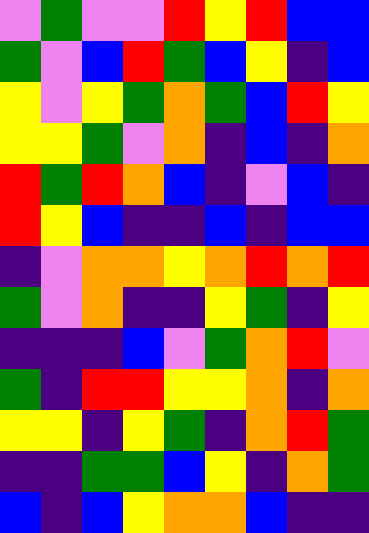[["violet", "green", "violet", "violet", "red", "yellow", "red", "blue", "blue"], ["green", "violet", "blue", "red", "green", "blue", "yellow", "indigo", "blue"], ["yellow", "violet", "yellow", "green", "orange", "green", "blue", "red", "yellow"], ["yellow", "yellow", "green", "violet", "orange", "indigo", "blue", "indigo", "orange"], ["red", "green", "red", "orange", "blue", "indigo", "violet", "blue", "indigo"], ["red", "yellow", "blue", "indigo", "indigo", "blue", "indigo", "blue", "blue"], ["indigo", "violet", "orange", "orange", "yellow", "orange", "red", "orange", "red"], ["green", "violet", "orange", "indigo", "indigo", "yellow", "green", "indigo", "yellow"], ["indigo", "indigo", "indigo", "blue", "violet", "green", "orange", "red", "violet"], ["green", "indigo", "red", "red", "yellow", "yellow", "orange", "indigo", "orange"], ["yellow", "yellow", "indigo", "yellow", "green", "indigo", "orange", "red", "green"], ["indigo", "indigo", "green", "green", "blue", "yellow", "indigo", "orange", "green"], ["blue", "indigo", "blue", "yellow", "orange", "orange", "blue", "indigo", "indigo"]]